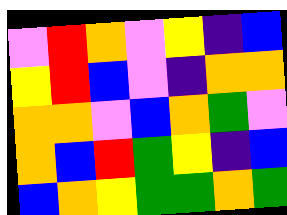[["violet", "red", "orange", "violet", "yellow", "indigo", "blue"], ["yellow", "red", "blue", "violet", "indigo", "orange", "orange"], ["orange", "orange", "violet", "blue", "orange", "green", "violet"], ["orange", "blue", "red", "green", "yellow", "indigo", "blue"], ["blue", "orange", "yellow", "green", "green", "orange", "green"]]